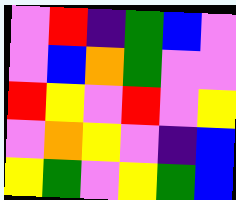[["violet", "red", "indigo", "green", "blue", "violet"], ["violet", "blue", "orange", "green", "violet", "violet"], ["red", "yellow", "violet", "red", "violet", "yellow"], ["violet", "orange", "yellow", "violet", "indigo", "blue"], ["yellow", "green", "violet", "yellow", "green", "blue"]]